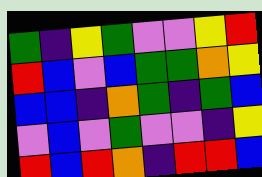[["green", "indigo", "yellow", "green", "violet", "violet", "yellow", "red"], ["red", "blue", "violet", "blue", "green", "green", "orange", "yellow"], ["blue", "blue", "indigo", "orange", "green", "indigo", "green", "blue"], ["violet", "blue", "violet", "green", "violet", "violet", "indigo", "yellow"], ["red", "blue", "red", "orange", "indigo", "red", "red", "blue"]]